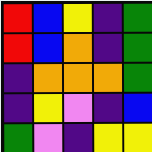[["red", "blue", "yellow", "indigo", "green"], ["red", "blue", "orange", "indigo", "green"], ["indigo", "orange", "orange", "orange", "green"], ["indigo", "yellow", "violet", "indigo", "blue"], ["green", "violet", "indigo", "yellow", "yellow"]]